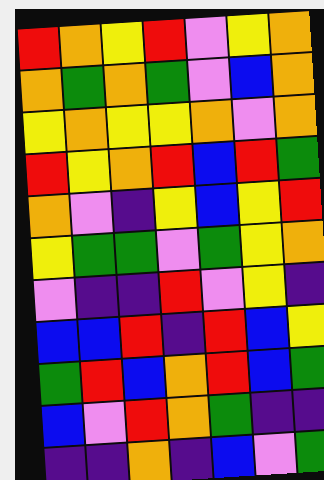[["red", "orange", "yellow", "red", "violet", "yellow", "orange"], ["orange", "green", "orange", "green", "violet", "blue", "orange"], ["yellow", "orange", "yellow", "yellow", "orange", "violet", "orange"], ["red", "yellow", "orange", "red", "blue", "red", "green"], ["orange", "violet", "indigo", "yellow", "blue", "yellow", "red"], ["yellow", "green", "green", "violet", "green", "yellow", "orange"], ["violet", "indigo", "indigo", "red", "violet", "yellow", "indigo"], ["blue", "blue", "red", "indigo", "red", "blue", "yellow"], ["green", "red", "blue", "orange", "red", "blue", "green"], ["blue", "violet", "red", "orange", "green", "indigo", "indigo"], ["indigo", "indigo", "orange", "indigo", "blue", "violet", "green"]]